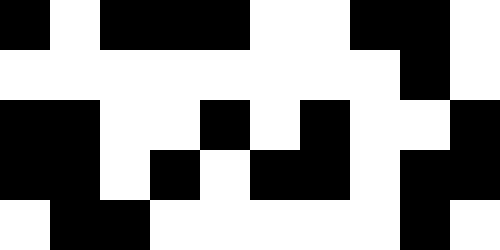[["black", "white", "black", "black", "black", "white", "white", "black", "black", "white"], ["white", "white", "white", "white", "white", "white", "white", "white", "black", "white"], ["black", "black", "white", "white", "black", "white", "black", "white", "white", "black"], ["black", "black", "white", "black", "white", "black", "black", "white", "black", "black"], ["white", "black", "black", "white", "white", "white", "white", "white", "black", "white"]]